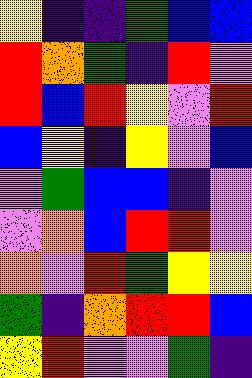[["yellow", "indigo", "indigo", "green", "blue", "blue"], ["red", "orange", "green", "indigo", "red", "violet"], ["red", "blue", "red", "yellow", "violet", "red"], ["blue", "yellow", "indigo", "yellow", "violet", "blue"], ["violet", "green", "blue", "blue", "indigo", "violet"], ["violet", "orange", "blue", "red", "red", "violet"], ["orange", "violet", "red", "green", "yellow", "yellow"], ["green", "indigo", "orange", "red", "red", "blue"], ["yellow", "red", "violet", "violet", "green", "indigo"]]